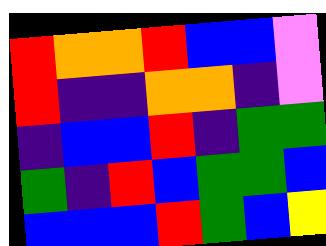[["red", "orange", "orange", "red", "blue", "blue", "violet"], ["red", "indigo", "indigo", "orange", "orange", "indigo", "violet"], ["indigo", "blue", "blue", "red", "indigo", "green", "green"], ["green", "indigo", "red", "blue", "green", "green", "blue"], ["blue", "blue", "blue", "red", "green", "blue", "yellow"]]